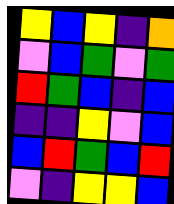[["yellow", "blue", "yellow", "indigo", "orange"], ["violet", "blue", "green", "violet", "green"], ["red", "green", "blue", "indigo", "blue"], ["indigo", "indigo", "yellow", "violet", "blue"], ["blue", "red", "green", "blue", "red"], ["violet", "indigo", "yellow", "yellow", "blue"]]